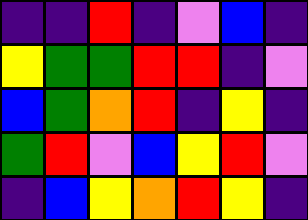[["indigo", "indigo", "red", "indigo", "violet", "blue", "indigo"], ["yellow", "green", "green", "red", "red", "indigo", "violet"], ["blue", "green", "orange", "red", "indigo", "yellow", "indigo"], ["green", "red", "violet", "blue", "yellow", "red", "violet"], ["indigo", "blue", "yellow", "orange", "red", "yellow", "indigo"]]